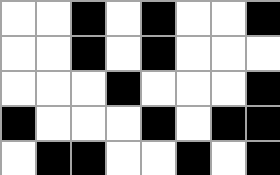[["white", "white", "black", "white", "black", "white", "white", "black"], ["white", "white", "black", "white", "black", "white", "white", "white"], ["white", "white", "white", "black", "white", "white", "white", "black"], ["black", "white", "white", "white", "black", "white", "black", "black"], ["white", "black", "black", "white", "white", "black", "white", "black"]]